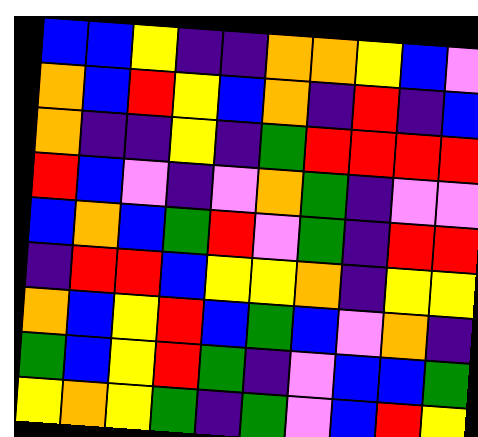[["blue", "blue", "yellow", "indigo", "indigo", "orange", "orange", "yellow", "blue", "violet"], ["orange", "blue", "red", "yellow", "blue", "orange", "indigo", "red", "indigo", "blue"], ["orange", "indigo", "indigo", "yellow", "indigo", "green", "red", "red", "red", "red"], ["red", "blue", "violet", "indigo", "violet", "orange", "green", "indigo", "violet", "violet"], ["blue", "orange", "blue", "green", "red", "violet", "green", "indigo", "red", "red"], ["indigo", "red", "red", "blue", "yellow", "yellow", "orange", "indigo", "yellow", "yellow"], ["orange", "blue", "yellow", "red", "blue", "green", "blue", "violet", "orange", "indigo"], ["green", "blue", "yellow", "red", "green", "indigo", "violet", "blue", "blue", "green"], ["yellow", "orange", "yellow", "green", "indigo", "green", "violet", "blue", "red", "yellow"]]